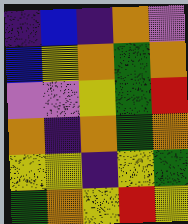[["indigo", "blue", "indigo", "orange", "violet"], ["blue", "yellow", "orange", "green", "orange"], ["violet", "violet", "yellow", "green", "red"], ["orange", "indigo", "orange", "green", "orange"], ["yellow", "yellow", "indigo", "yellow", "green"], ["green", "orange", "yellow", "red", "yellow"]]